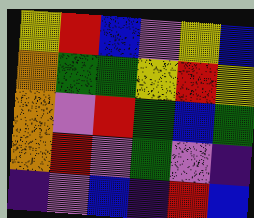[["yellow", "red", "blue", "violet", "yellow", "blue"], ["orange", "green", "green", "yellow", "red", "yellow"], ["orange", "violet", "red", "green", "blue", "green"], ["orange", "red", "violet", "green", "violet", "indigo"], ["indigo", "violet", "blue", "indigo", "red", "blue"]]